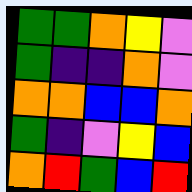[["green", "green", "orange", "yellow", "violet"], ["green", "indigo", "indigo", "orange", "violet"], ["orange", "orange", "blue", "blue", "orange"], ["green", "indigo", "violet", "yellow", "blue"], ["orange", "red", "green", "blue", "red"]]